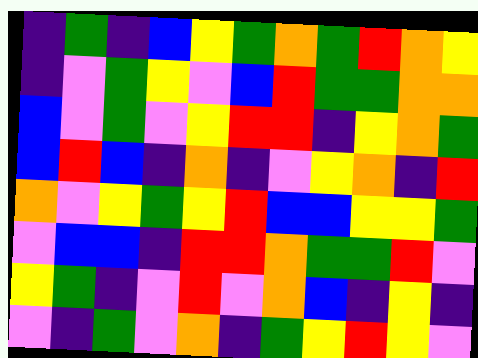[["indigo", "green", "indigo", "blue", "yellow", "green", "orange", "green", "red", "orange", "yellow"], ["indigo", "violet", "green", "yellow", "violet", "blue", "red", "green", "green", "orange", "orange"], ["blue", "violet", "green", "violet", "yellow", "red", "red", "indigo", "yellow", "orange", "green"], ["blue", "red", "blue", "indigo", "orange", "indigo", "violet", "yellow", "orange", "indigo", "red"], ["orange", "violet", "yellow", "green", "yellow", "red", "blue", "blue", "yellow", "yellow", "green"], ["violet", "blue", "blue", "indigo", "red", "red", "orange", "green", "green", "red", "violet"], ["yellow", "green", "indigo", "violet", "red", "violet", "orange", "blue", "indigo", "yellow", "indigo"], ["violet", "indigo", "green", "violet", "orange", "indigo", "green", "yellow", "red", "yellow", "violet"]]